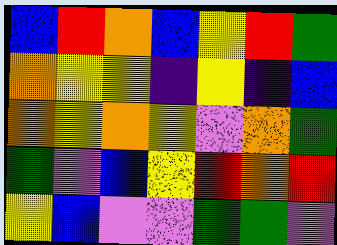[["blue", "red", "orange", "blue", "yellow", "red", "green"], ["orange", "yellow", "yellow", "indigo", "yellow", "indigo", "blue"], ["orange", "yellow", "orange", "yellow", "violet", "orange", "green"], ["green", "violet", "blue", "yellow", "red", "orange", "red"], ["yellow", "blue", "violet", "violet", "green", "green", "violet"]]